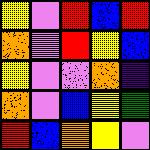[["yellow", "violet", "red", "blue", "red"], ["orange", "violet", "red", "yellow", "blue"], ["yellow", "violet", "violet", "orange", "indigo"], ["orange", "violet", "blue", "yellow", "green"], ["red", "blue", "orange", "yellow", "violet"]]